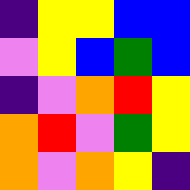[["indigo", "yellow", "yellow", "blue", "blue"], ["violet", "yellow", "blue", "green", "blue"], ["indigo", "violet", "orange", "red", "yellow"], ["orange", "red", "violet", "green", "yellow"], ["orange", "violet", "orange", "yellow", "indigo"]]